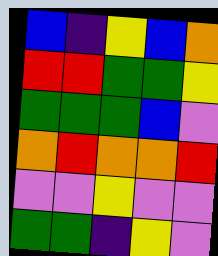[["blue", "indigo", "yellow", "blue", "orange"], ["red", "red", "green", "green", "yellow"], ["green", "green", "green", "blue", "violet"], ["orange", "red", "orange", "orange", "red"], ["violet", "violet", "yellow", "violet", "violet"], ["green", "green", "indigo", "yellow", "violet"]]